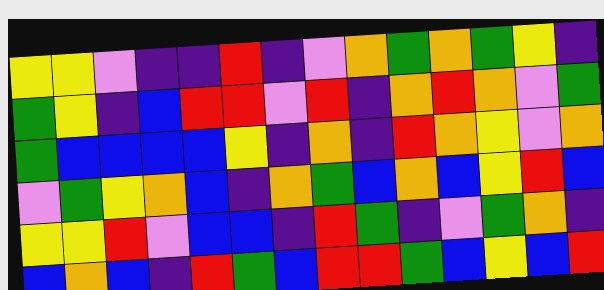[["yellow", "yellow", "violet", "indigo", "indigo", "red", "indigo", "violet", "orange", "green", "orange", "green", "yellow", "indigo"], ["green", "yellow", "indigo", "blue", "red", "red", "violet", "red", "indigo", "orange", "red", "orange", "violet", "green"], ["green", "blue", "blue", "blue", "blue", "yellow", "indigo", "orange", "indigo", "red", "orange", "yellow", "violet", "orange"], ["violet", "green", "yellow", "orange", "blue", "indigo", "orange", "green", "blue", "orange", "blue", "yellow", "red", "blue"], ["yellow", "yellow", "red", "violet", "blue", "blue", "indigo", "red", "green", "indigo", "violet", "green", "orange", "indigo"], ["blue", "orange", "blue", "indigo", "red", "green", "blue", "red", "red", "green", "blue", "yellow", "blue", "red"]]